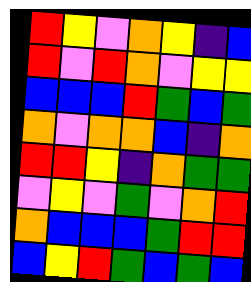[["red", "yellow", "violet", "orange", "yellow", "indigo", "blue"], ["red", "violet", "red", "orange", "violet", "yellow", "yellow"], ["blue", "blue", "blue", "red", "green", "blue", "green"], ["orange", "violet", "orange", "orange", "blue", "indigo", "orange"], ["red", "red", "yellow", "indigo", "orange", "green", "green"], ["violet", "yellow", "violet", "green", "violet", "orange", "red"], ["orange", "blue", "blue", "blue", "green", "red", "red"], ["blue", "yellow", "red", "green", "blue", "green", "blue"]]